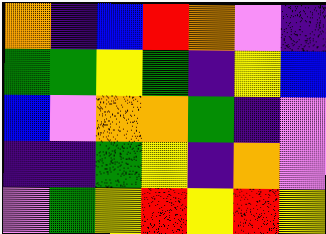[["orange", "indigo", "blue", "red", "orange", "violet", "indigo"], ["green", "green", "yellow", "green", "indigo", "yellow", "blue"], ["blue", "violet", "orange", "orange", "green", "indigo", "violet"], ["indigo", "indigo", "green", "yellow", "indigo", "orange", "violet"], ["violet", "green", "yellow", "red", "yellow", "red", "yellow"]]